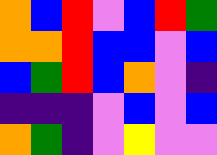[["orange", "blue", "red", "violet", "blue", "red", "green"], ["orange", "orange", "red", "blue", "blue", "violet", "blue"], ["blue", "green", "red", "blue", "orange", "violet", "indigo"], ["indigo", "indigo", "indigo", "violet", "blue", "violet", "blue"], ["orange", "green", "indigo", "violet", "yellow", "violet", "violet"]]